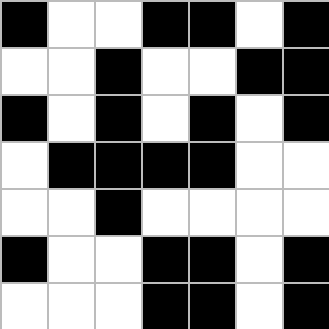[["black", "white", "white", "black", "black", "white", "black"], ["white", "white", "black", "white", "white", "black", "black"], ["black", "white", "black", "white", "black", "white", "black"], ["white", "black", "black", "black", "black", "white", "white"], ["white", "white", "black", "white", "white", "white", "white"], ["black", "white", "white", "black", "black", "white", "black"], ["white", "white", "white", "black", "black", "white", "black"]]